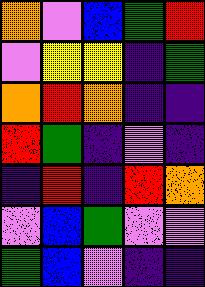[["orange", "violet", "blue", "green", "red"], ["violet", "yellow", "yellow", "indigo", "green"], ["orange", "red", "orange", "indigo", "indigo"], ["red", "green", "indigo", "violet", "indigo"], ["indigo", "red", "indigo", "red", "orange"], ["violet", "blue", "green", "violet", "violet"], ["green", "blue", "violet", "indigo", "indigo"]]